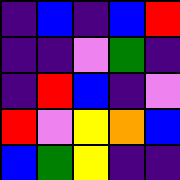[["indigo", "blue", "indigo", "blue", "red"], ["indigo", "indigo", "violet", "green", "indigo"], ["indigo", "red", "blue", "indigo", "violet"], ["red", "violet", "yellow", "orange", "blue"], ["blue", "green", "yellow", "indigo", "indigo"]]